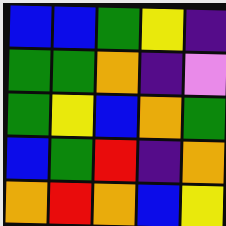[["blue", "blue", "green", "yellow", "indigo"], ["green", "green", "orange", "indigo", "violet"], ["green", "yellow", "blue", "orange", "green"], ["blue", "green", "red", "indigo", "orange"], ["orange", "red", "orange", "blue", "yellow"]]